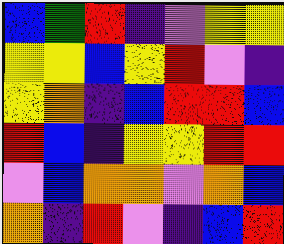[["blue", "green", "red", "indigo", "violet", "yellow", "yellow"], ["yellow", "yellow", "blue", "yellow", "red", "violet", "indigo"], ["yellow", "orange", "indigo", "blue", "red", "red", "blue"], ["red", "blue", "indigo", "yellow", "yellow", "red", "red"], ["violet", "blue", "orange", "orange", "violet", "orange", "blue"], ["orange", "indigo", "red", "violet", "indigo", "blue", "red"]]